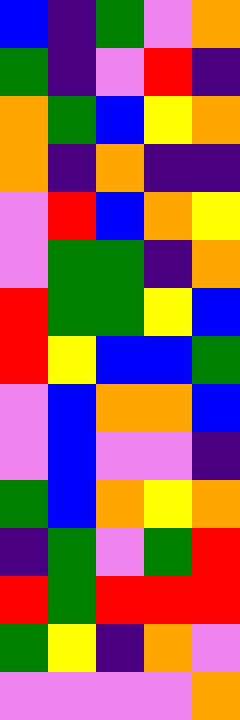[["blue", "indigo", "green", "violet", "orange"], ["green", "indigo", "violet", "red", "indigo"], ["orange", "green", "blue", "yellow", "orange"], ["orange", "indigo", "orange", "indigo", "indigo"], ["violet", "red", "blue", "orange", "yellow"], ["violet", "green", "green", "indigo", "orange"], ["red", "green", "green", "yellow", "blue"], ["red", "yellow", "blue", "blue", "green"], ["violet", "blue", "orange", "orange", "blue"], ["violet", "blue", "violet", "violet", "indigo"], ["green", "blue", "orange", "yellow", "orange"], ["indigo", "green", "violet", "green", "red"], ["red", "green", "red", "red", "red"], ["green", "yellow", "indigo", "orange", "violet"], ["violet", "violet", "violet", "violet", "orange"]]